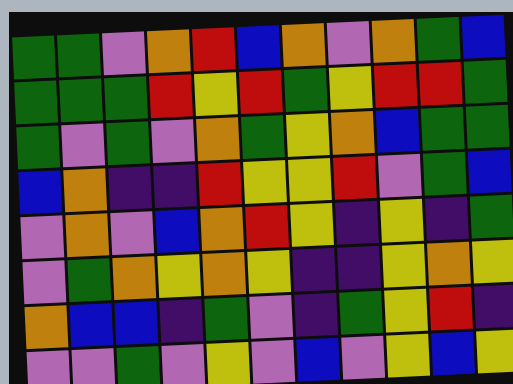[["green", "green", "violet", "orange", "red", "blue", "orange", "violet", "orange", "green", "blue"], ["green", "green", "green", "red", "yellow", "red", "green", "yellow", "red", "red", "green"], ["green", "violet", "green", "violet", "orange", "green", "yellow", "orange", "blue", "green", "green"], ["blue", "orange", "indigo", "indigo", "red", "yellow", "yellow", "red", "violet", "green", "blue"], ["violet", "orange", "violet", "blue", "orange", "red", "yellow", "indigo", "yellow", "indigo", "green"], ["violet", "green", "orange", "yellow", "orange", "yellow", "indigo", "indigo", "yellow", "orange", "yellow"], ["orange", "blue", "blue", "indigo", "green", "violet", "indigo", "green", "yellow", "red", "indigo"], ["violet", "violet", "green", "violet", "yellow", "violet", "blue", "violet", "yellow", "blue", "yellow"]]